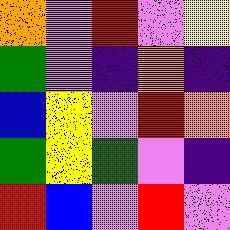[["orange", "violet", "red", "violet", "yellow"], ["green", "violet", "indigo", "orange", "indigo"], ["blue", "yellow", "violet", "red", "orange"], ["green", "yellow", "green", "violet", "indigo"], ["red", "blue", "violet", "red", "violet"]]